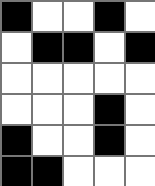[["black", "white", "white", "black", "white"], ["white", "black", "black", "white", "black"], ["white", "white", "white", "white", "white"], ["white", "white", "white", "black", "white"], ["black", "white", "white", "black", "white"], ["black", "black", "white", "white", "white"]]